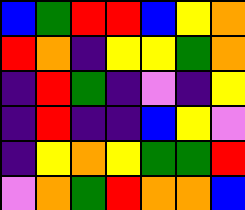[["blue", "green", "red", "red", "blue", "yellow", "orange"], ["red", "orange", "indigo", "yellow", "yellow", "green", "orange"], ["indigo", "red", "green", "indigo", "violet", "indigo", "yellow"], ["indigo", "red", "indigo", "indigo", "blue", "yellow", "violet"], ["indigo", "yellow", "orange", "yellow", "green", "green", "red"], ["violet", "orange", "green", "red", "orange", "orange", "blue"]]